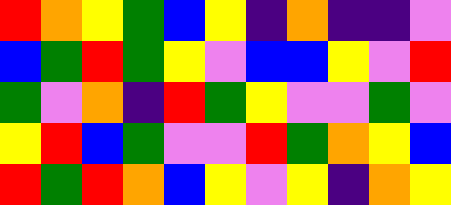[["red", "orange", "yellow", "green", "blue", "yellow", "indigo", "orange", "indigo", "indigo", "violet"], ["blue", "green", "red", "green", "yellow", "violet", "blue", "blue", "yellow", "violet", "red"], ["green", "violet", "orange", "indigo", "red", "green", "yellow", "violet", "violet", "green", "violet"], ["yellow", "red", "blue", "green", "violet", "violet", "red", "green", "orange", "yellow", "blue"], ["red", "green", "red", "orange", "blue", "yellow", "violet", "yellow", "indigo", "orange", "yellow"]]